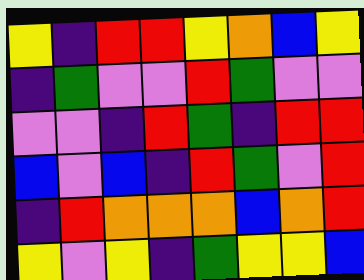[["yellow", "indigo", "red", "red", "yellow", "orange", "blue", "yellow"], ["indigo", "green", "violet", "violet", "red", "green", "violet", "violet"], ["violet", "violet", "indigo", "red", "green", "indigo", "red", "red"], ["blue", "violet", "blue", "indigo", "red", "green", "violet", "red"], ["indigo", "red", "orange", "orange", "orange", "blue", "orange", "red"], ["yellow", "violet", "yellow", "indigo", "green", "yellow", "yellow", "blue"]]